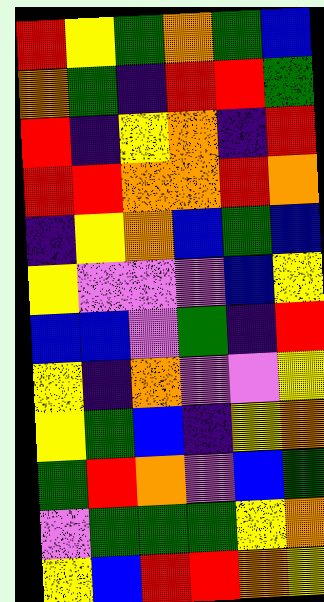[["red", "yellow", "green", "orange", "green", "blue"], ["orange", "green", "indigo", "red", "red", "green"], ["red", "indigo", "yellow", "orange", "indigo", "red"], ["red", "red", "orange", "orange", "red", "orange"], ["indigo", "yellow", "orange", "blue", "green", "blue"], ["yellow", "violet", "violet", "violet", "blue", "yellow"], ["blue", "blue", "violet", "green", "indigo", "red"], ["yellow", "indigo", "orange", "violet", "violet", "yellow"], ["yellow", "green", "blue", "indigo", "yellow", "orange"], ["green", "red", "orange", "violet", "blue", "green"], ["violet", "green", "green", "green", "yellow", "orange"], ["yellow", "blue", "red", "red", "orange", "yellow"]]